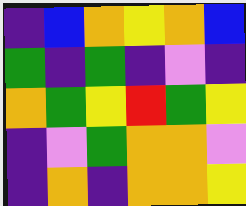[["indigo", "blue", "orange", "yellow", "orange", "blue"], ["green", "indigo", "green", "indigo", "violet", "indigo"], ["orange", "green", "yellow", "red", "green", "yellow"], ["indigo", "violet", "green", "orange", "orange", "violet"], ["indigo", "orange", "indigo", "orange", "orange", "yellow"]]